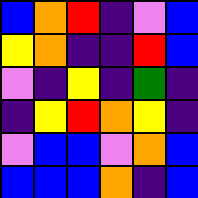[["blue", "orange", "red", "indigo", "violet", "blue"], ["yellow", "orange", "indigo", "indigo", "red", "blue"], ["violet", "indigo", "yellow", "indigo", "green", "indigo"], ["indigo", "yellow", "red", "orange", "yellow", "indigo"], ["violet", "blue", "blue", "violet", "orange", "blue"], ["blue", "blue", "blue", "orange", "indigo", "blue"]]